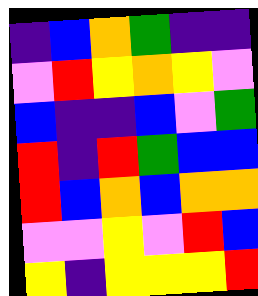[["indigo", "blue", "orange", "green", "indigo", "indigo"], ["violet", "red", "yellow", "orange", "yellow", "violet"], ["blue", "indigo", "indigo", "blue", "violet", "green"], ["red", "indigo", "red", "green", "blue", "blue"], ["red", "blue", "orange", "blue", "orange", "orange"], ["violet", "violet", "yellow", "violet", "red", "blue"], ["yellow", "indigo", "yellow", "yellow", "yellow", "red"]]